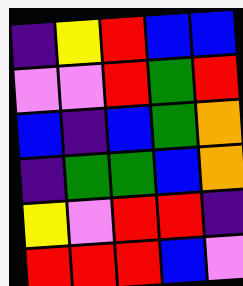[["indigo", "yellow", "red", "blue", "blue"], ["violet", "violet", "red", "green", "red"], ["blue", "indigo", "blue", "green", "orange"], ["indigo", "green", "green", "blue", "orange"], ["yellow", "violet", "red", "red", "indigo"], ["red", "red", "red", "blue", "violet"]]